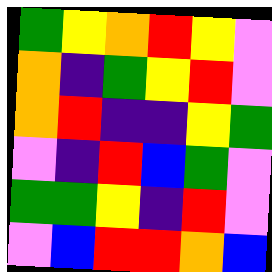[["green", "yellow", "orange", "red", "yellow", "violet"], ["orange", "indigo", "green", "yellow", "red", "violet"], ["orange", "red", "indigo", "indigo", "yellow", "green"], ["violet", "indigo", "red", "blue", "green", "violet"], ["green", "green", "yellow", "indigo", "red", "violet"], ["violet", "blue", "red", "red", "orange", "blue"]]